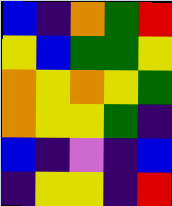[["blue", "indigo", "orange", "green", "red"], ["yellow", "blue", "green", "green", "yellow"], ["orange", "yellow", "orange", "yellow", "green"], ["orange", "yellow", "yellow", "green", "indigo"], ["blue", "indigo", "violet", "indigo", "blue"], ["indigo", "yellow", "yellow", "indigo", "red"]]